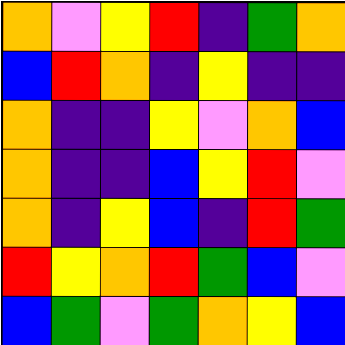[["orange", "violet", "yellow", "red", "indigo", "green", "orange"], ["blue", "red", "orange", "indigo", "yellow", "indigo", "indigo"], ["orange", "indigo", "indigo", "yellow", "violet", "orange", "blue"], ["orange", "indigo", "indigo", "blue", "yellow", "red", "violet"], ["orange", "indigo", "yellow", "blue", "indigo", "red", "green"], ["red", "yellow", "orange", "red", "green", "blue", "violet"], ["blue", "green", "violet", "green", "orange", "yellow", "blue"]]